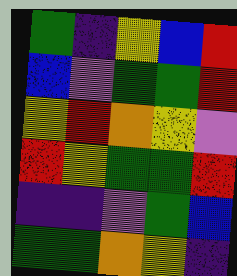[["green", "indigo", "yellow", "blue", "red"], ["blue", "violet", "green", "green", "red"], ["yellow", "red", "orange", "yellow", "violet"], ["red", "yellow", "green", "green", "red"], ["indigo", "indigo", "violet", "green", "blue"], ["green", "green", "orange", "yellow", "indigo"]]